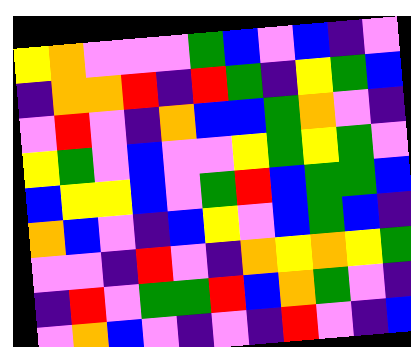[["yellow", "orange", "violet", "violet", "violet", "green", "blue", "violet", "blue", "indigo", "violet"], ["indigo", "orange", "orange", "red", "indigo", "red", "green", "indigo", "yellow", "green", "blue"], ["violet", "red", "violet", "indigo", "orange", "blue", "blue", "green", "orange", "violet", "indigo"], ["yellow", "green", "violet", "blue", "violet", "violet", "yellow", "green", "yellow", "green", "violet"], ["blue", "yellow", "yellow", "blue", "violet", "green", "red", "blue", "green", "green", "blue"], ["orange", "blue", "violet", "indigo", "blue", "yellow", "violet", "blue", "green", "blue", "indigo"], ["violet", "violet", "indigo", "red", "violet", "indigo", "orange", "yellow", "orange", "yellow", "green"], ["indigo", "red", "violet", "green", "green", "red", "blue", "orange", "green", "violet", "indigo"], ["violet", "orange", "blue", "violet", "indigo", "violet", "indigo", "red", "violet", "indigo", "blue"]]